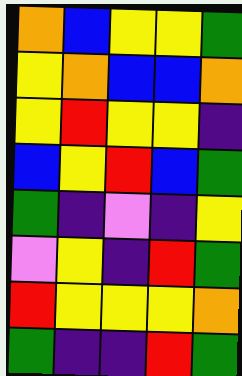[["orange", "blue", "yellow", "yellow", "green"], ["yellow", "orange", "blue", "blue", "orange"], ["yellow", "red", "yellow", "yellow", "indigo"], ["blue", "yellow", "red", "blue", "green"], ["green", "indigo", "violet", "indigo", "yellow"], ["violet", "yellow", "indigo", "red", "green"], ["red", "yellow", "yellow", "yellow", "orange"], ["green", "indigo", "indigo", "red", "green"]]